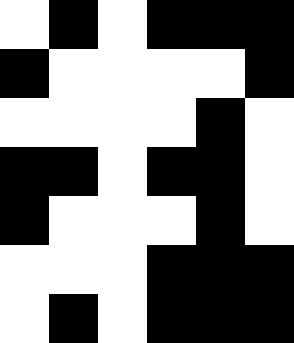[["white", "black", "white", "black", "black", "black"], ["black", "white", "white", "white", "white", "black"], ["white", "white", "white", "white", "black", "white"], ["black", "black", "white", "black", "black", "white"], ["black", "white", "white", "white", "black", "white"], ["white", "white", "white", "black", "black", "black"], ["white", "black", "white", "black", "black", "black"]]